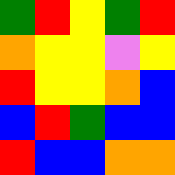[["green", "red", "yellow", "green", "red"], ["orange", "yellow", "yellow", "violet", "yellow"], ["red", "yellow", "yellow", "orange", "blue"], ["blue", "red", "green", "blue", "blue"], ["red", "blue", "blue", "orange", "orange"]]